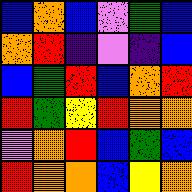[["blue", "orange", "blue", "violet", "green", "blue"], ["orange", "red", "indigo", "violet", "indigo", "blue"], ["blue", "green", "red", "blue", "orange", "red"], ["red", "green", "yellow", "red", "orange", "orange"], ["violet", "orange", "red", "blue", "green", "blue"], ["red", "orange", "orange", "blue", "yellow", "orange"]]